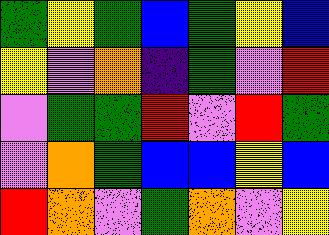[["green", "yellow", "green", "blue", "green", "yellow", "blue"], ["yellow", "violet", "orange", "indigo", "green", "violet", "red"], ["violet", "green", "green", "red", "violet", "red", "green"], ["violet", "orange", "green", "blue", "blue", "yellow", "blue"], ["red", "orange", "violet", "green", "orange", "violet", "yellow"]]